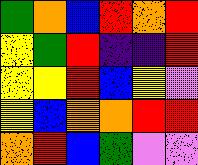[["green", "orange", "blue", "red", "orange", "red"], ["yellow", "green", "red", "indigo", "indigo", "red"], ["yellow", "yellow", "red", "blue", "yellow", "violet"], ["yellow", "blue", "orange", "orange", "red", "red"], ["orange", "red", "blue", "green", "violet", "violet"]]